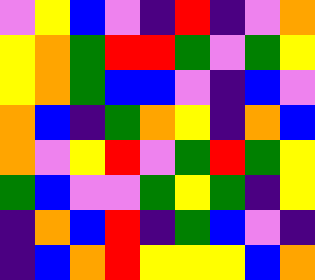[["violet", "yellow", "blue", "violet", "indigo", "red", "indigo", "violet", "orange"], ["yellow", "orange", "green", "red", "red", "green", "violet", "green", "yellow"], ["yellow", "orange", "green", "blue", "blue", "violet", "indigo", "blue", "violet"], ["orange", "blue", "indigo", "green", "orange", "yellow", "indigo", "orange", "blue"], ["orange", "violet", "yellow", "red", "violet", "green", "red", "green", "yellow"], ["green", "blue", "violet", "violet", "green", "yellow", "green", "indigo", "yellow"], ["indigo", "orange", "blue", "red", "indigo", "green", "blue", "violet", "indigo"], ["indigo", "blue", "orange", "red", "yellow", "yellow", "yellow", "blue", "orange"]]